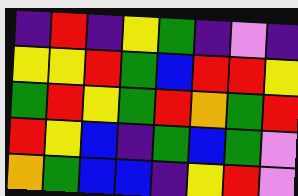[["indigo", "red", "indigo", "yellow", "green", "indigo", "violet", "indigo"], ["yellow", "yellow", "red", "green", "blue", "red", "red", "yellow"], ["green", "red", "yellow", "green", "red", "orange", "green", "red"], ["red", "yellow", "blue", "indigo", "green", "blue", "green", "violet"], ["orange", "green", "blue", "blue", "indigo", "yellow", "red", "violet"]]